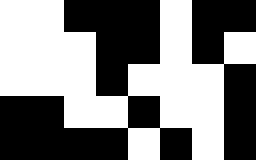[["white", "white", "black", "black", "black", "white", "black", "black"], ["white", "white", "white", "black", "black", "white", "black", "white"], ["white", "white", "white", "black", "white", "white", "white", "black"], ["black", "black", "white", "white", "black", "white", "white", "black"], ["black", "black", "black", "black", "white", "black", "white", "black"]]